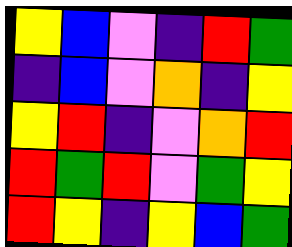[["yellow", "blue", "violet", "indigo", "red", "green"], ["indigo", "blue", "violet", "orange", "indigo", "yellow"], ["yellow", "red", "indigo", "violet", "orange", "red"], ["red", "green", "red", "violet", "green", "yellow"], ["red", "yellow", "indigo", "yellow", "blue", "green"]]